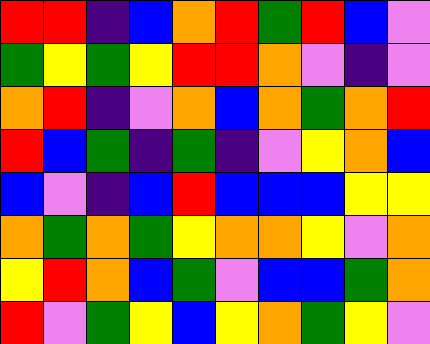[["red", "red", "indigo", "blue", "orange", "red", "green", "red", "blue", "violet"], ["green", "yellow", "green", "yellow", "red", "red", "orange", "violet", "indigo", "violet"], ["orange", "red", "indigo", "violet", "orange", "blue", "orange", "green", "orange", "red"], ["red", "blue", "green", "indigo", "green", "indigo", "violet", "yellow", "orange", "blue"], ["blue", "violet", "indigo", "blue", "red", "blue", "blue", "blue", "yellow", "yellow"], ["orange", "green", "orange", "green", "yellow", "orange", "orange", "yellow", "violet", "orange"], ["yellow", "red", "orange", "blue", "green", "violet", "blue", "blue", "green", "orange"], ["red", "violet", "green", "yellow", "blue", "yellow", "orange", "green", "yellow", "violet"]]